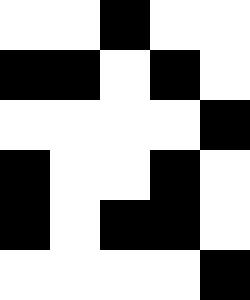[["white", "white", "black", "white", "white"], ["black", "black", "white", "black", "white"], ["white", "white", "white", "white", "black"], ["black", "white", "white", "black", "white"], ["black", "white", "black", "black", "white"], ["white", "white", "white", "white", "black"]]